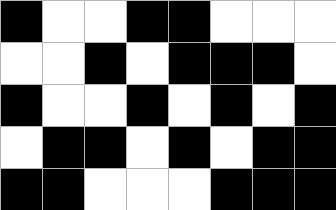[["black", "white", "white", "black", "black", "white", "white", "white"], ["white", "white", "black", "white", "black", "black", "black", "white"], ["black", "white", "white", "black", "white", "black", "white", "black"], ["white", "black", "black", "white", "black", "white", "black", "black"], ["black", "black", "white", "white", "white", "black", "black", "black"]]